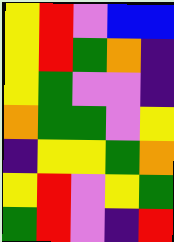[["yellow", "red", "violet", "blue", "blue"], ["yellow", "red", "green", "orange", "indigo"], ["yellow", "green", "violet", "violet", "indigo"], ["orange", "green", "green", "violet", "yellow"], ["indigo", "yellow", "yellow", "green", "orange"], ["yellow", "red", "violet", "yellow", "green"], ["green", "red", "violet", "indigo", "red"]]